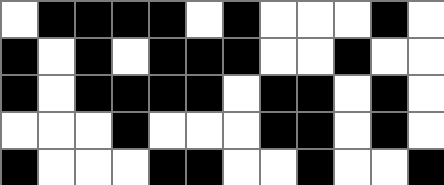[["white", "black", "black", "black", "black", "white", "black", "white", "white", "white", "black", "white"], ["black", "white", "black", "white", "black", "black", "black", "white", "white", "black", "white", "white"], ["black", "white", "black", "black", "black", "black", "white", "black", "black", "white", "black", "white"], ["white", "white", "white", "black", "white", "white", "white", "black", "black", "white", "black", "white"], ["black", "white", "white", "white", "black", "black", "white", "white", "black", "white", "white", "black"]]